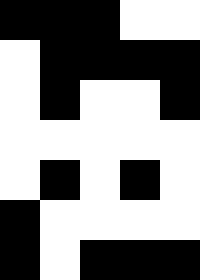[["black", "black", "black", "white", "white"], ["white", "black", "black", "black", "black"], ["white", "black", "white", "white", "black"], ["white", "white", "white", "white", "white"], ["white", "black", "white", "black", "white"], ["black", "white", "white", "white", "white"], ["black", "white", "black", "black", "black"]]